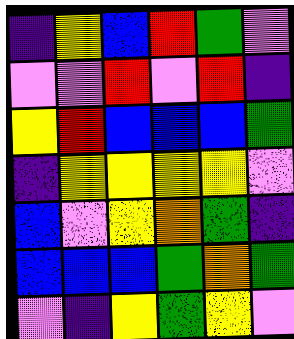[["indigo", "yellow", "blue", "red", "green", "violet"], ["violet", "violet", "red", "violet", "red", "indigo"], ["yellow", "red", "blue", "blue", "blue", "green"], ["indigo", "yellow", "yellow", "yellow", "yellow", "violet"], ["blue", "violet", "yellow", "orange", "green", "indigo"], ["blue", "blue", "blue", "green", "orange", "green"], ["violet", "indigo", "yellow", "green", "yellow", "violet"]]